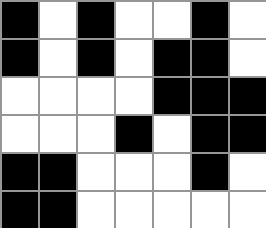[["black", "white", "black", "white", "white", "black", "white"], ["black", "white", "black", "white", "black", "black", "white"], ["white", "white", "white", "white", "black", "black", "black"], ["white", "white", "white", "black", "white", "black", "black"], ["black", "black", "white", "white", "white", "black", "white"], ["black", "black", "white", "white", "white", "white", "white"]]